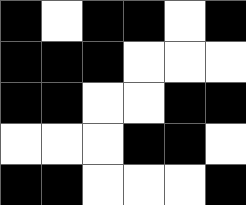[["black", "white", "black", "black", "white", "black"], ["black", "black", "black", "white", "white", "white"], ["black", "black", "white", "white", "black", "black"], ["white", "white", "white", "black", "black", "white"], ["black", "black", "white", "white", "white", "black"]]